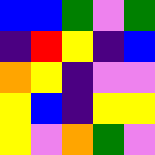[["blue", "blue", "green", "violet", "green"], ["indigo", "red", "yellow", "indigo", "blue"], ["orange", "yellow", "indigo", "violet", "violet"], ["yellow", "blue", "indigo", "yellow", "yellow"], ["yellow", "violet", "orange", "green", "violet"]]